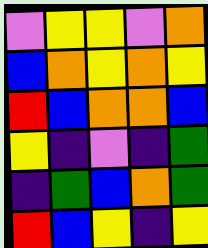[["violet", "yellow", "yellow", "violet", "orange"], ["blue", "orange", "yellow", "orange", "yellow"], ["red", "blue", "orange", "orange", "blue"], ["yellow", "indigo", "violet", "indigo", "green"], ["indigo", "green", "blue", "orange", "green"], ["red", "blue", "yellow", "indigo", "yellow"]]